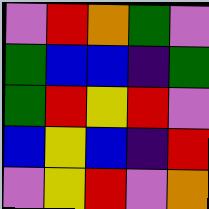[["violet", "red", "orange", "green", "violet"], ["green", "blue", "blue", "indigo", "green"], ["green", "red", "yellow", "red", "violet"], ["blue", "yellow", "blue", "indigo", "red"], ["violet", "yellow", "red", "violet", "orange"]]